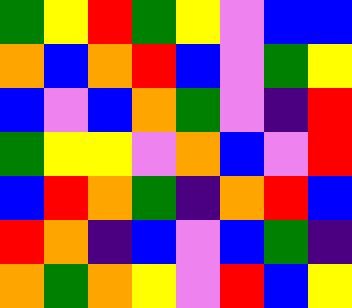[["green", "yellow", "red", "green", "yellow", "violet", "blue", "blue"], ["orange", "blue", "orange", "red", "blue", "violet", "green", "yellow"], ["blue", "violet", "blue", "orange", "green", "violet", "indigo", "red"], ["green", "yellow", "yellow", "violet", "orange", "blue", "violet", "red"], ["blue", "red", "orange", "green", "indigo", "orange", "red", "blue"], ["red", "orange", "indigo", "blue", "violet", "blue", "green", "indigo"], ["orange", "green", "orange", "yellow", "violet", "red", "blue", "yellow"]]